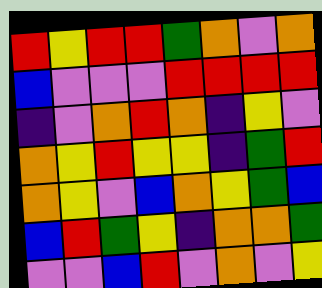[["red", "yellow", "red", "red", "green", "orange", "violet", "orange"], ["blue", "violet", "violet", "violet", "red", "red", "red", "red"], ["indigo", "violet", "orange", "red", "orange", "indigo", "yellow", "violet"], ["orange", "yellow", "red", "yellow", "yellow", "indigo", "green", "red"], ["orange", "yellow", "violet", "blue", "orange", "yellow", "green", "blue"], ["blue", "red", "green", "yellow", "indigo", "orange", "orange", "green"], ["violet", "violet", "blue", "red", "violet", "orange", "violet", "yellow"]]